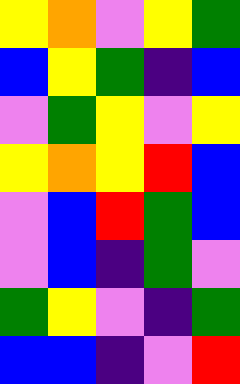[["yellow", "orange", "violet", "yellow", "green"], ["blue", "yellow", "green", "indigo", "blue"], ["violet", "green", "yellow", "violet", "yellow"], ["yellow", "orange", "yellow", "red", "blue"], ["violet", "blue", "red", "green", "blue"], ["violet", "blue", "indigo", "green", "violet"], ["green", "yellow", "violet", "indigo", "green"], ["blue", "blue", "indigo", "violet", "red"]]